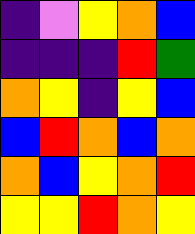[["indigo", "violet", "yellow", "orange", "blue"], ["indigo", "indigo", "indigo", "red", "green"], ["orange", "yellow", "indigo", "yellow", "blue"], ["blue", "red", "orange", "blue", "orange"], ["orange", "blue", "yellow", "orange", "red"], ["yellow", "yellow", "red", "orange", "yellow"]]